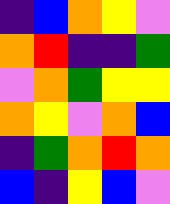[["indigo", "blue", "orange", "yellow", "violet"], ["orange", "red", "indigo", "indigo", "green"], ["violet", "orange", "green", "yellow", "yellow"], ["orange", "yellow", "violet", "orange", "blue"], ["indigo", "green", "orange", "red", "orange"], ["blue", "indigo", "yellow", "blue", "violet"]]